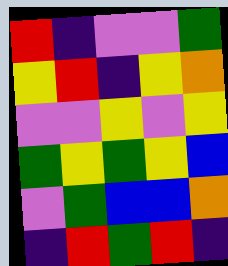[["red", "indigo", "violet", "violet", "green"], ["yellow", "red", "indigo", "yellow", "orange"], ["violet", "violet", "yellow", "violet", "yellow"], ["green", "yellow", "green", "yellow", "blue"], ["violet", "green", "blue", "blue", "orange"], ["indigo", "red", "green", "red", "indigo"]]